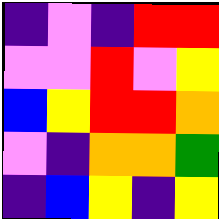[["indigo", "violet", "indigo", "red", "red"], ["violet", "violet", "red", "violet", "yellow"], ["blue", "yellow", "red", "red", "orange"], ["violet", "indigo", "orange", "orange", "green"], ["indigo", "blue", "yellow", "indigo", "yellow"]]